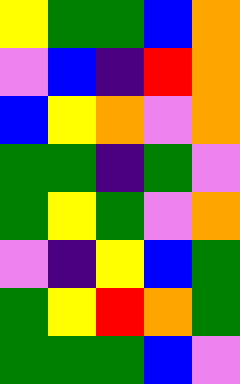[["yellow", "green", "green", "blue", "orange"], ["violet", "blue", "indigo", "red", "orange"], ["blue", "yellow", "orange", "violet", "orange"], ["green", "green", "indigo", "green", "violet"], ["green", "yellow", "green", "violet", "orange"], ["violet", "indigo", "yellow", "blue", "green"], ["green", "yellow", "red", "orange", "green"], ["green", "green", "green", "blue", "violet"]]